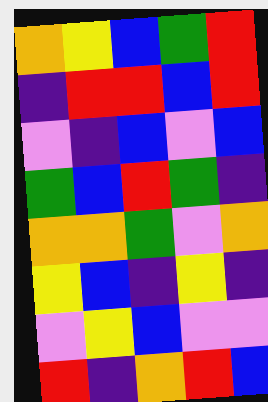[["orange", "yellow", "blue", "green", "red"], ["indigo", "red", "red", "blue", "red"], ["violet", "indigo", "blue", "violet", "blue"], ["green", "blue", "red", "green", "indigo"], ["orange", "orange", "green", "violet", "orange"], ["yellow", "blue", "indigo", "yellow", "indigo"], ["violet", "yellow", "blue", "violet", "violet"], ["red", "indigo", "orange", "red", "blue"]]